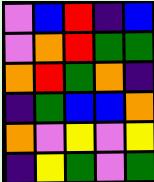[["violet", "blue", "red", "indigo", "blue"], ["violet", "orange", "red", "green", "green"], ["orange", "red", "green", "orange", "indigo"], ["indigo", "green", "blue", "blue", "orange"], ["orange", "violet", "yellow", "violet", "yellow"], ["indigo", "yellow", "green", "violet", "green"]]